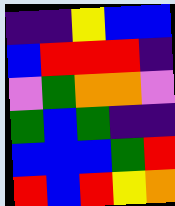[["indigo", "indigo", "yellow", "blue", "blue"], ["blue", "red", "red", "red", "indigo"], ["violet", "green", "orange", "orange", "violet"], ["green", "blue", "green", "indigo", "indigo"], ["blue", "blue", "blue", "green", "red"], ["red", "blue", "red", "yellow", "orange"]]